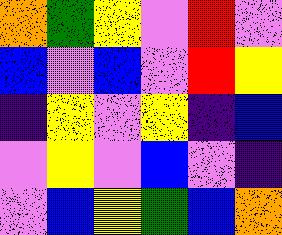[["orange", "green", "yellow", "violet", "red", "violet"], ["blue", "violet", "blue", "violet", "red", "yellow"], ["indigo", "yellow", "violet", "yellow", "indigo", "blue"], ["violet", "yellow", "violet", "blue", "violet", "indigo"], ["violet", "blue", "yellow", "green", "blue", "orange"]]